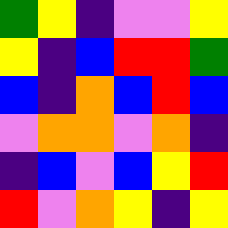[["green", "yellow", "indigo", "violet", "violet", "yellow"], ["yellow", "indigo", "blue", "red", "red", "green"], ["blue", "indigo", "orange", "blue", "red", "blue"], ["violet", "orange", "orange", "violet", "orange", "indigo"], ["indigo", "blue", "violet", "blue", "yellow", "red"], ["red", "violet", "orange", "yellow", "indigo", "yellow"]]